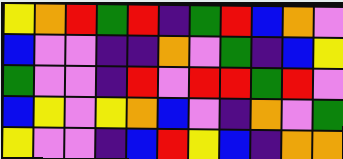[["yellow", "orange", "red", "green", "red", "indigo", "green", "red", "blue", "orange", "violet"], ["blue", "violet", "violet", "indigo", "indigo", "orange", "violet", "green", "indigo", "blue", "yellow"], ["green", "violet", "violet", "indigo", "red", "violet", "red", "red", "green", "red", "violet"], ["blue", "yellow", "violet", "yellow", "orange", "blue", "violet", "indigo", "orange", "violet", "green"], ["yellow", "violet", "violet", "indigo", "blue", "red", "yellow", "blue", "indigo", "orange", "orange"]]